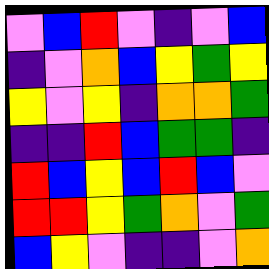[["violet", "blue", "red", "violet", "indigo", "violet", "blue"], ["indigo", "violet", "orange", "blue", "yellow", "green", "yellow"], ["yellow", "violet", "yellow", "indigo", "orange", "orange", "green"], ["indigo", "indigo", "red", "blue", "green", "green", "indigo"], ["red", "blue", "yellow", "blue", "red", "blue", "violet"], ["red", "red", "yellow", "green", "orange", "violet", "green"], ["blue", "yellow", "violet", "indigo", "indigo", "violet", "orange"]]